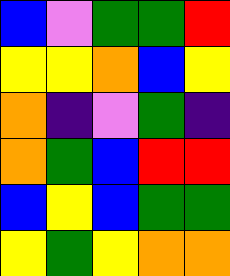[["blue", "violet", "green", "green", "red"], ["yellow", "yellow", "orange", "blue", "yellow"], ["orange", "indigo", "violet", "green", "indigo"], ["orange", "green", "blue", "red", "red"], ["blue", "yellow", "blue", "green", "green"], ["yellow", "green", "yellow", "orange", "orange"]]